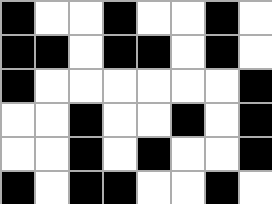[["black", "white", "white", "black", "white", "white", "black", "white"], ["black", "black", "white", "black", "black", "white", "black", "white"], ["black", "white", "white", "white", "white", "white", "white", "black"], ["white", "white", "black", "white", "white", "black", "white", "black"], ["white", "white", "black", "white", "black", "white", "white", "black"], ["black", "white", "black", "black", "white", "white", "black", "white"]]